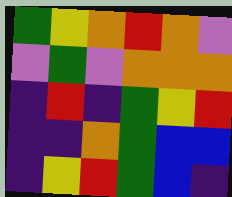[["green", "yellow", "orange", "red", "orange", "violet"], ["violet", "green", "violet", "orange", "orange", "orange"], ["indigo", "red", "indigo", "green", "yellow", "red"], ["indigo", "indigo", "orange", "green", "blue", "blue"], ["indigo", "yellow", "red", "green", "blue", "indigo"]]